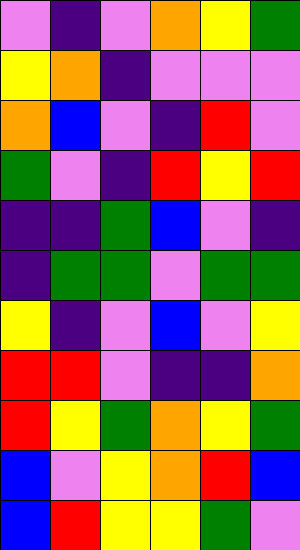[["violet", "indigo", "violet", "orange", "yellow", "green"], ["yellow", "orange", "indigo", "violet", "violet", "violet"], ["orange", "blue", "violet", "indigo", "red", "violet"], ["green", "violet", "indigo", "red", "yellow", "red"], ["indigo", "indigo", "green", "blue", "violet", "indigo"], ["indigo", "green", "green", "violet", "green", "green"], ["yellow", "indigo", "violet", "blue", "violet", "yellow"], ["red", "red", "violet", "indigo", "indigo", "orange"], ["red", "yellow", "green", "orange", "yellow", "green"], ["blue", "violet", "yellow", "orange", "red", "blue"], ["blue", "red", "yellow", "yellow", "green", "violet"]]